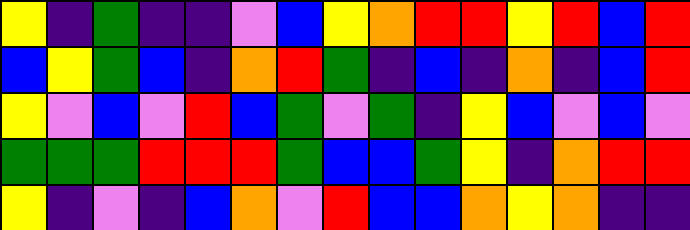[["yellow", "indigo", "green", "indigo", "indigo", "violet", "blue", "yellow", "orange", "red", "red", "yellow", "red", "blue", "red"], ["blue", "yellow", "green", "blue", "indigo", "orange", "red", "green", "indigo", "blue", "indigo", "orange", "indigo", "blue", "red"], ["yellow", "violet", "blue", "violet", "red", "blue", "green", "violet", "green", "indigo", "yellow", "blue", "violet", "blue", "violet"], ["green", "green", "green", "red", "red", "red", "green", "blue", "blue", "green", "yellow", "indigo", "orange", "red", "red"], ["yellow", "indigo", "violet", "indigo", "blue", "orange", "violet", "red", "blue", "blue", "orange", "yellow", "orange", "indigo", "indigo"]]